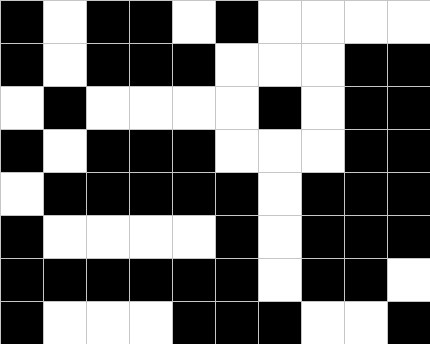[["black", "white", "black", "black", "white", "black", "white", "white", "white", "white"], ["black", "white", "black", "black", "black", "white", "white", "white", "black", "black"], ["white", "black", "white", "white", "white", "white", "black", "white", "black", "black"], ["black", "white", "black", "black", "black", "white", "white", "white", "black", "black"], ["white", "black", "black", "black", "black", "black", "white", "black", "black", "black"], ["black", "white", "white", "white", "white", "black", "white", "black", "black", "black"], ["black", "black", "black", "black", "black", "black", "white", "black", "black", "white"], ["black", "white", "white", "white", "black", "black", "black", "white", "white", "black"]]